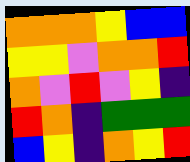[["orange", "orange", "orange", "yellow", "blue", "blue"], ["yellow", "yellow", "violet", "orange", "orange", "red"], ["orange", "violet", "red", "violet", "yellow", "indigo"], ["red", "orange", "indigo", "green", "green", "green"], ["blue", "yellow", "indigo", "orange", "yellow", "red"]]